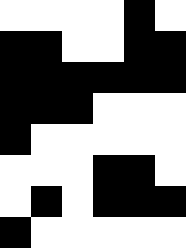[["white", "white", "white", "white", "black", "white"], ["black", "black", "white", "white", "black", "black"], ["black", "black", "black", "black", "black", "black"], ["black", "black", "black", "white", "white", "white"], ["black", "white", "white", "white", "white", "white"], ["white", "white", "white", "black", "black", "white"], ["white", "black", "white", "black", "black", "black"], ["black", "white", "white", "white", "white", "white"]]